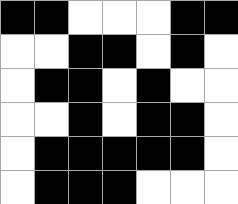[["black", "black", "white", "white", "white", "black", "black"], ["white", "white", "black", "black", "white", "black", "white"], ["white", "black", "black", "white", "black", "white", "white"], ["white", "white", "black", "white", "black", "black", "white"], ["white", "black", "black", "black", "black", "black", "white"], ["white", "black", "black", "black", "white", "white", "white"]]